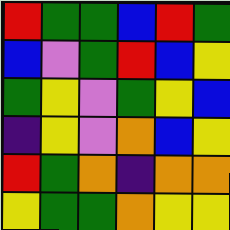[["red", "green", "green", "blue", "red", "green"], ["blue", "violet", "green", "red", "blue", "yellow"], ["green", "yellow", "violet", "green", "yellow", "blue"], ["indigo", "yellow", "violet", "orange", "blue", "yellow"], ["red", "green", "orange", "indigo", "orange", "orange"], ["yellow", "green", "green", "orange", "yellow", "yellow"]]